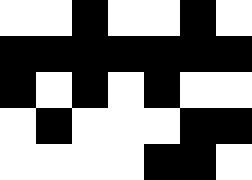[["white", "white", "black", "white", "white", "black", "white"], ["black", "black", "black", "black", "black", "black", "black"], ["black", "white", "black", "white", "black", "white", "white"], ["white", "black", "white", "white", "white", "black", "black"], ["white", "white", "white", "white", "black", "black", "white"]]